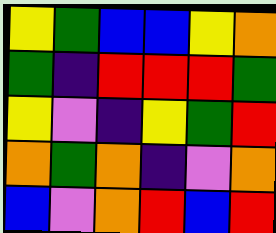[["yellow", "green", "blue", "blue", "yellow", "orange"], ["green", "indigo", "red", "red", "red", "green"], ["yellow", "violet", "indigo", "yellow", "green", "red"], ["orange", "green", "orange", "indigo", "violet", "orange"], ["blue", "violet", "orange", "red", "blue", "red"]]